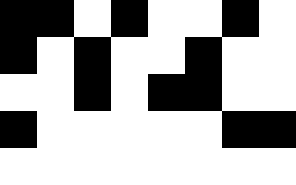[["black", "black", "white", "black", "white", "white", "black", "white"], ["black", "white", "black", "white", "white", "black", "white", "white"], ["white", "white", "black", "white", "black", "black", "white", "white"], ["black", "white", "white", "white", "white", "white", "black", "black"], ["white", "white", "white", "white", "white", "white", "white", "white"]]